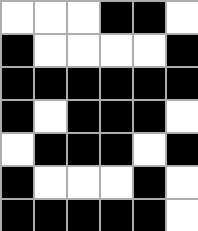[["white", "white", "white", "black", "black", "white"], ["black", "white", "white", "white", "white", "black"], ["black", "black", "black", "black", "black", "black"], ["black", "white", "black", "black", "black", "white"], ["white", "black", "black", "black", "white", "black"], ["black", "white", "white", "white", "black", "white"], ["black", "black", "black", "black", "black", "white"]]